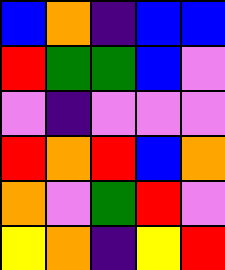[["blue", "orange", "indigo", "blue", "blue"], ["red", "green", "green", "blue", "violet"], ["violet", "indigo", "violet", "violet", "violet"], ["red", "orange", "red", "blue", "orange"], ["orange", "violet", "green", "red", "violet"], ["yellow", "orange", "indigo", "yellow", "red"]]